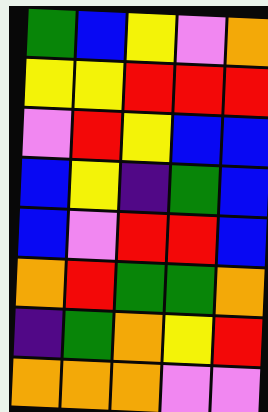[["green", "blue", "yellow", "violet", "orange"], ["yellow", "yellow", "red", "red", "red"], ["violet", "red", "yellow", "blue", "blue"], ["blue", "yellow", "indigo", "green", "blue"], ["blue", "violet", "red", "red", "blue"], ["orange", "red", "green", "green", "orange"], ["indigo", "green", "orange", "yellow", "red"], ["orange", "orange", "orange", "violet", "violet"]]